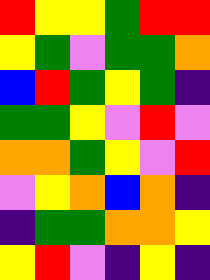[["red", "yellow", "yellow", "green", "red", "red"], ["yellow", "green", "violet", "green", "green", "orange"], ["blue", "red", "green", "yellow", "green", "indigo"], ["green", "green", "yellow", "violet", "red", "violet"], ["orange", "orange", "green", "yellow", "violet", "red"], ["violet", "yellow", "orange", "blue", "orange", "indigo"], ["indigo", "green", "green", "orange", "orange", "yellow"], ["yellow", "red", "violet", "indigo", "yellow", "indigo"]]